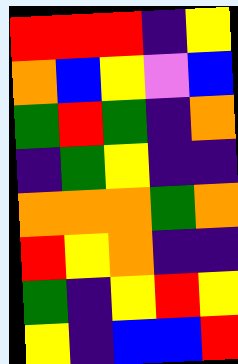[["red", "red", "red", "indigo", "yellow"], ["orange", "blue", "yellow", "violet", "blue"], ["green", "red", "green", "indigo", "orange"], ["indigo", "green", "yellow", "indigo", "indigo"], ["orange", "orange", "orange", "green", "orange"], ["red", "yellow", "orange", "indigo", "indigo"], ["green", "indigo", "yellow", "red", "yellow"], ["yellow", "indigo", "blue", "blue", "red"]]